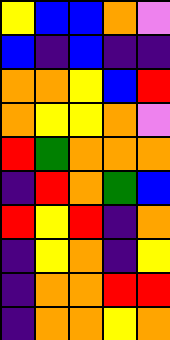[["yellow", "blue", "blue", "orange", "violet"], ["blue", "indigo", "blue", "indigo", "indigo"], ["orange", "orange", "yellow", "blue", "red"], ["orange", "yellow", "yellow", "orange", "violet"], ["red", "green", "orange", "orange", "orange"], ["indigo", "red", "orange", "green", "blue"], ["red", "yellow", "red", "indigo", "orange"], ["indigo", "yellow", "orange", "indigo", "yellow"], ["indigo", "orange", "orange", "red", "red"], ["indigo", "orange", "orange", "yellow", "orange"]]